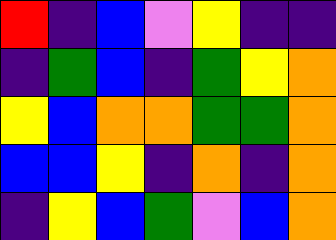[["red", "indigo", "blue", "violet", "yellow", "indigo", "indigo"], ["indigo", "green", "blue", "indigo", "green", "yellow", "orange"], ["yellow", "blue", "orange", "orange", "green", "green", "orange"], ["blue", "blue", "yellow", "indigo", "orange", "indigo", "orange"], ["indigo", "yellow", "blue", "green", "violet", "blue", "orange"]]